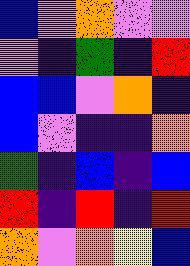[["blue", "violet", "orange", "violet", "violet"], ["violet", "indigo", "green", "indigo", "red"], ["blue", "blue", "violet", "orange", "indigo"], ["blue", "violet", "indigo", "indigo", "orange"], ["green", "indigo", "blue", "indigo", "blue"], ["red", "indigo", "red", "indigo", "red"], ["orange", "violet", "orange", "yellow", "blue"]]